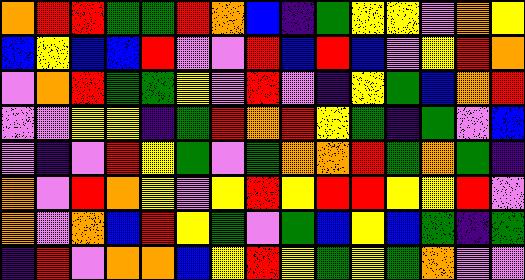[["orange", "red", "red", "green", "green", "red", "orange", "blue", "indigo", "green", "yellow", "yellow", "violet", "orange", "yellow"], ["blue", "yellow", "blue", "blue", "red", "violet", "violet", "red", "blue", "red", "blue", "violet", "yellow", "red", "orange"], ["violet", "orange", "red", "green", "green", "yellow", "violet", "red", "violet", "indigo", "yellow", "green", "blue", "orange", "red"], ["violet", "violet", "yellow", "yellow", "indigo", "green", "red", "orange", "red", "yellow", "green", "indigo", "green", "violet", "blue"], ["violet", "indigo", "violet", "red", "yellow", "green", "violet", "green", "orange", "orange", "red", "green", "orange", "green", "indigo"], ["orange", "violet", "red", "orange", "yellow", "violet", "yellow", "red", "yellow", "red", "red", "yellow", "yellow", "red", "violet"], ["orange", "violet", "orange", "blue", "red", "yellow", "green", "violet", "green", "blue", "yellow", "blue", "green", "indigo", "green"], ["indigo", "red", "violet", "orange", "orange", "blue", "yellow", "red", "yellow", "green", "yellow", "green", "orange", "violet", "violet"]]